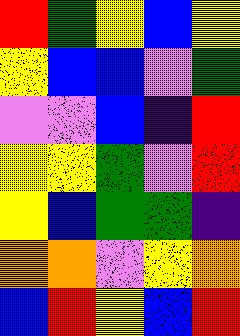[["red", "green", "yellow", "blue", "yellow"], ["yellow", "blue", "blue", "violet", "green"], ["violet", "violet", "blue", "indigo", "red"], ["yellow", "yellow", "green", "violet", "red"], ["yellow", "blue", "green", "green", "indigo"], ["orange", "orange", "violet", "yellow", "orange"], ["blue", "red", "yellow", "blue", "red"]]